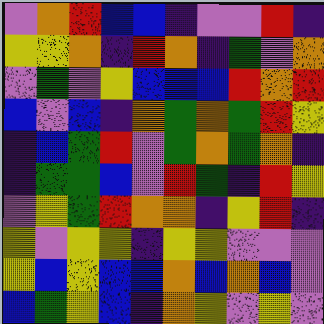[["violet", "orange", "red", "blue", "blue", "indigo", "violet", "violet", "red", "indigo"], ["yellow", "yellow", "orange", "indigo", "red", "orange", "indigo", "green", "violet", "orange"], ["violet", "green", "violet", "yellow", "blue", "blue", "blue", "red", "orange", "red"], ["blue", "violet", "blue", "indigo", "orange", "green", "orange", "green", "red", "yellow"], ["indigo", "blue", "green", "red", "violet", "green", "orange", "green", "orange", "indigo"], ["indigo", "green", "green", "blue", "violet", "red", "green", "indigo", "red", "yellow"], ["violet", "yellow", "green", "red", "orange", "orange", "indigo", "yellow", "red", "indigo"], ["yellow", "violet", "yellow", "yellow", "indigo", "yellow", "yellow", "violet", "violet", "violet"], ["yellow", "blue", "yellow", "blue", "blue", "orange", "blue", "orange", "blue", "violet"], ["blue", "green", "yellow", "blue", "indigo", "orange", "yellow", "violet", "yellow", "violet"]]